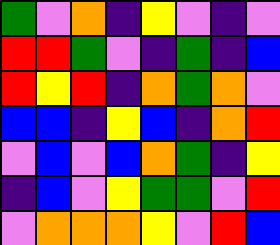[["green", "violet", "orange", "indigo", "yellow", "violet", "indigo", "violet"], ["red", "red", "green", "violet", "indigo", "green", "indigo", "blue"], ["red", "yellow", "red", "indigo", "orange", "green", "orange", "violet"], ["blue", "blue", "indigo", "yellow", "blue", "indigo", "orange", "red"], ["violet", "blue", "violet", "blue", "orange", "green", "indigo", "yellow"], ["indigo", "blue", "violet", "yellow", "green", "green", "violet", "red"], ["violet", "orange", "orange", "orange", "yellow", "violet", "red", "blue"]]